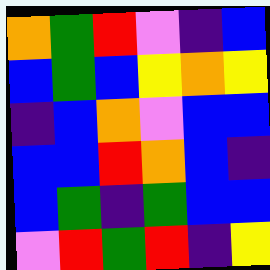[["orange", "green", "red", "violet", "indigo", "blue"], ["blue", "green", "blue", "yellow", "orange", "yellow"], ["indigo", "blue", "orange", "violet", "blue", "blue"], ["blue", "blue", "red", "orange", "blue", "indigo"], ["blue", "green", "indigo", "green", "blue", "blue"], ["violet", "red", "green", "red", "indigo", "yellow"]]